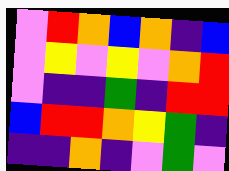[["violet", "red", "orange", "blue", "orange", "indigo", "blue"], ["violet", "yellow", "violet", "yellow", "violet", "orange", "red"], ["violet", "indigo", "indigo", "green", "indigo", "red", "red"], ["blue", "red", "red", "orange", "yellow", "green", "indigo"], ["indigo", "indigo", "orange", "indigo", "violet", "green", "violet"]]